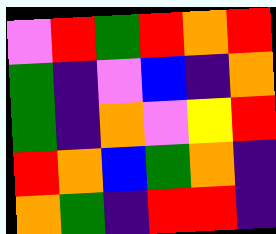[["violet", "red", "green", "red", "orange", "red"], ["green", "indigo", "violet", "blue", "indigo", "orange"], ["green", "indigo", "orange", "violet", "yellow", "red"], ["red", "orange", "blue", "green", "orange", "indigo"], ["orange", "green", "indigo", "red", "red", "indigo"]]